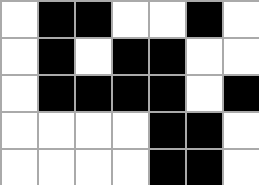[["white", "black", "black", "white", "white", "black", "white"], ["white", "black", "white", "black", "black", "white", "white"], ["white", "black", "black", "black", "black", "white", "black"], ["white", "white", "white", "white", "black", "black", "white"], ["white", "white", "white", "white", "black", "black", "white"]]